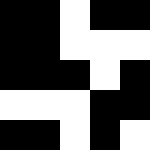[["black", "black", "white", "black", "black"], ["black", "black", "white", "white", "white"], ["black", "black", "black", "white", "black"], ["white", "white", "white", "black", "black"], ["black", "black", "white", "black", "white"]]